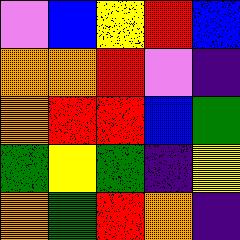[["violet", "blue", "yellow", "red", "blue"], ["orange", "orange", "red", "violet", "indigo"], ["orange", "red", "red", "blue", "green"], ["green", "yellow", "green", "indigo", "yellow"], ["orange", "green", "red", "orange", "indigo"]]